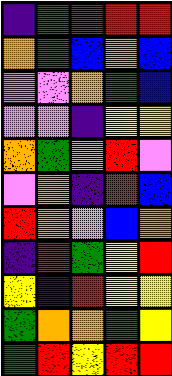[["indigo", "green", "red", "red", "red"], ["orange", "green", "blue", "orange", "blue"], ["violet", "violet", "orange", "green", "blue"], ["violet", "violet", "indigo", "yellow", "yellow"], ["orange", "green", "orange", "red", "violet"], ["violet", "orange", "indigo", "red", "blue"], ["red", "orange", "violet", "blue", "orange"], ["indigo", "red", "green", "yellow", "red"], ["yellow", "indigo", "red", "yellow", "yellow"], ["green", "orange", "orange", "green", "yellow"], ["green", "red", "yellow", "red", "red"]]